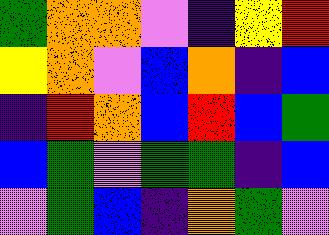[["green", "orange", "orange", "violet", "indigo", "yellow", "red"], ["yellow", "orange", "violet", "blue", "orange", "indigo", "blue"], ["indigo", "red", "orange", "blue", "red", "blue", "green"], ["blue", "green", "violet", "green", "green", "indigo", "blue"], ["violet", "green", "blue", "indigo", "orange", "green", "violet"]]